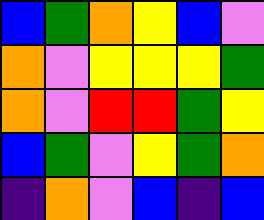[["blue", "green", "orange", "yellow", "blue", "violet"], ["orange", "violet", "yellow", "yellow", "yellow", "green"], ["orange", "violet", "red", "red", "green", "yellow"], ["blue", "green", "violet", "yellow", "green", "orange"], ["indigo", "orange", "violet", "blue", "indigo", "blue"]]